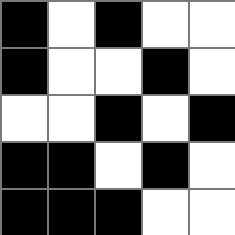[["black", "white", "black", "white", "white"], ["black", "white", "white", "black", "white"], ["white", "white", "black", "white", "black"], ["black", "black", "white", "black", "white"], ["black", "black", "black", "white", "white"]]